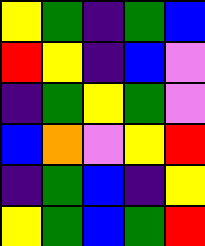[["yellow", "green", "indigo", "green", "blue"], ["red", "yellow", "indigo", "blue", "violet"], ["indigo", "green", "yellow", "green", "violet"], ["blue", "orange", "violet", "yellow", "red"], ["indigo", "green", "blue", "indigo", "yellow"], ["yellow", "green", "blue", "green", "red"]]